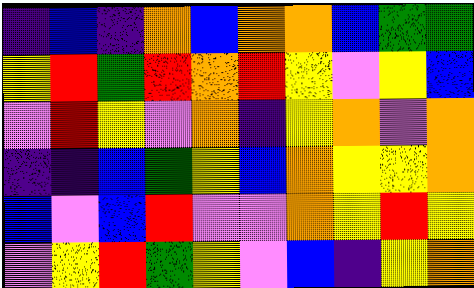[["indigo", "blue", "indigo", "orange", "blue", "orange", "orange", "blue", "green", "green"], ["yellow", "red", "green", "red", "orange", "red", "yellow", "violet", "yellow", "blue"], ["violet", "red", "yellow", "violet", "orange", "indigo", "yellow", "orange", "violet", "orange"], ["indigo", "indigo", "blue", "green", "yellow", "blue", "orange", "yellow", "yellow", "orange"], ["blue", "violet", "blue", "red", "violet", "violet", "orange", "yellow", "red", "yellow"], ["violet", "yellow", "red", "green", "yellow", "violet", "blue", "indigo", "yellow", "orange"]]